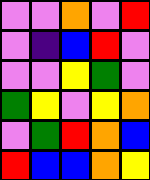[["violet", "violet", "orange", "violet", "red"], ["violet", "indigo", "blue", "red", "violet"], ["violet", "violet", "yellow", "green", "violet"], ["green", "yellow", "violet", "yellow", "orange"], ["violet", "green", "red", "orange", "blue"], ["red", "blue", "blue", "orange", "yellow"]]